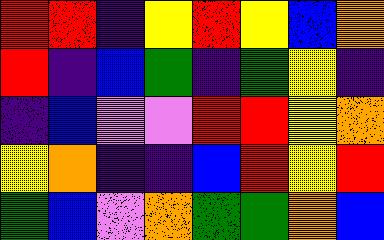[["red", "red", "indigo", "yellow", "red", "yellow", "blue", "orange"], ["red", "indigo", "blue", "green", "indigo", "green", "yellow", "indigo"], ["indigo", "blue", "violet", "violet", "red", "red", "yellow", "orange"], ["yellow", "orange", "indigo", "indigo", "blue", "red", "yellow", "red"], ["green", "blue", "violet", "orange", "green", "green", "orange", "blue"]]